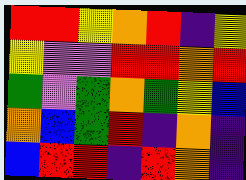[["red", "red", "yellow", "orange", "red", "indigo", "yellow"], ["yellow", "violet", "violet", "red", "red", "orange", "red"], ["green", "violet", "green", "orange", "green", "yellow", "blue"], ["orange", "blue", "green", "red", "indigo", "orange", "indigo"], ["blue", "red", "red", "indigo", "red", "orange", "indigo"]]